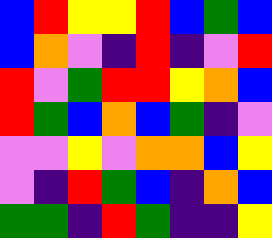[["blue", "red", "yellow", "yellow", "red", "blue", "green", "blue"], ["blue", "orange", "violet", "indigo", "red", "indigo", "violet", "red"], ["red", "violet", "green", "red", "red", "yellow", "orange", "blue"], ["red", "green", "blue", "orange", "blue", "green", "indigo", "violet"], ["violet", "violet", "yellow", "violet", "orange", "orange", "blue", "yellow"], ["violet", "indigo", "red", "green", "blue", "indigo", "orange", "blue"], ["green", "green", "indigo", "red", "green", "indigo", "indigo", "yellow"]]